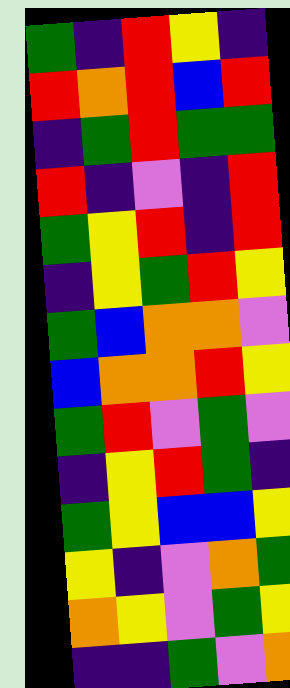[["green", "indigo", "red", "yellow", "indigo"], ["red", "orange", "red", "blue", "red"], ["indigo", "green", "red", "green", "green"], ["red", "indigo", "violet", "indigo", "red"], ["green", "yellow", "red", "indigo", "red"], ["indigo", "yellow", "green", "red", "yellow"], ["green", "blue", "orange", "orange", "violet"], ["blue", "orange", "orange", "red", "yellow"], ["green", "red", "violet", "green", "violet"], ["indigo", "yellow", "red", "green", "indigo"], ["green", "yellow", "blue", "blue", "yellow"], ["yellow", "indigo", "violet", "orange", "green"], ["orange", "yellow", "violet", "green", "yellow"], ["indigo", "indigo", "green", "violet", "orange"]]